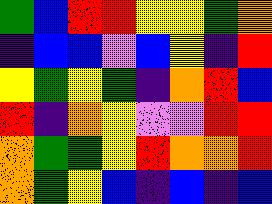[["green", "blue", "red", "red", "yellow", "yellow", "green", "orange"], ["indigo", "blue", "blue", "violet", "blue", "yellow", "indigo", "red"], ["yellow", "green", "yellow", "green", "indigo", "orange", "red", "blue"], ["red", "indigo", "orange", "yellow", "violet", "violet", "red", "red"], ["orange", "green", "green", "yellow", "red", "orange", "orange", "red"], ["orange", "green", "yellow", "blue", "indigo", "blue", "indigo", "blue"]]